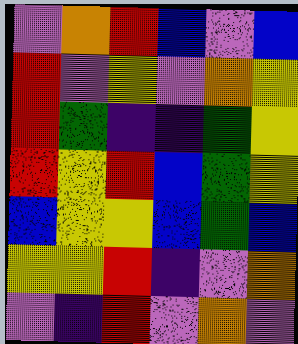[["violet", "orange", "red", "blue", "violet", "blue"], ["red", "violet", "yellow", "violet", "orange", "yellow"], ["red", "green", "indigo", "indigo", "green", "yellow"], ["red", "yellow", "red", "blue", "green", "yellow"], ["blue", "yellow", "yellow", "blue", "green", "blue"], ["yellow", "yellow", "red", "indigo", "violet", "orange"], ["violet", "indigo", "red", "violet", "orange", "violet"]]